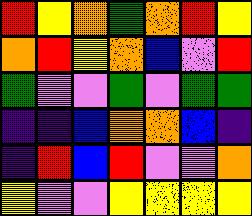[["red", "yellow", "orange", "green", "orange", "red", "yellow"], ["orange", "red", "yellow", "orange", "blue", "violet", "red"], ["green", "violet", "violet", "green", "violet", "green", "green"], ["indigo", "indigo", "blue", "orange", "orange", "blue", "indigo"], ["indigo", "red", "blue", "red", "violet", "violet", "orange"], ["yellow", "violet", "violet", "yellow", "yellow", "yellow", "yellow"]]